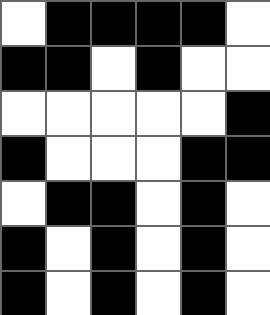[["white", "black", "black", "black", "black", "white"], ["black", "black", "white", "black", "white", "white"], ["white", "white", "white", "white", "white", "black"], ["black", "white", "white", "white", "black", "black"], ["white", "black", "black", "white", "black", "white"], ["black", "white", "black", "white", "black", "white"], ["black", "white", "black", "white", "black", "white"]]